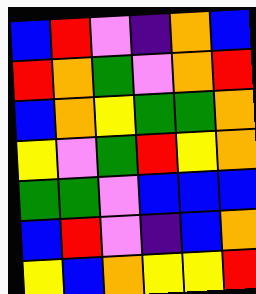[["blue", "red", "violet", "indigo", "orange", "blue"], ["red", "orange", "green", "violet", "orange", "red"], ["blue", "orange", "yellow", "green", "green", "orange"], ["yellow", "violet", "green", "red", "yellow", "orange"], ["green", "green", "violet", "blue", "blue", "blue"], ["blue", "red", "violet", "indigo", "blue", "orange"], ["yellow", "blue", "orange", "yellow", "yellow", "red"]]